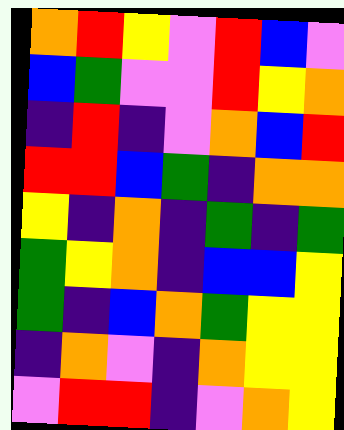[["orange", "red", "yellow", "violet", "red", "blue", "violet"], ["blue", "green", "violet", "violet", "red", "yellow", "orange"], ["indigo", "red", "indigo", "violet", "orange", "blue", "red"], ["red", "red", "blue", "green", "indigo", "orange", "orange"], ["yellow", "indigo", "orange", "indigo", "green", "indigo", "green"], ["green", "yellow", "orange", "indigo", "blue", "blue", "yellow"], ["green", "indigo", "blue", "orange", "green", "yellow", "yellow"], ["indigo", "orange", "violet", "indigo", "orange", "yellow", "yellow"], ["violet", "red", "red", "indigo", "violet", "orange", "yellow"]]